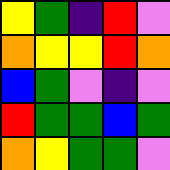[["yellow", "green", "indigo", "red", "violet"], ["orange", "yellow", "yellow", "red", "orange"], ["blue", "green", "violet", "indigo", "violet"], ["red", "green", "green", "blue", "green"], ["orange", "yellow", "green", "green", "violet"]]